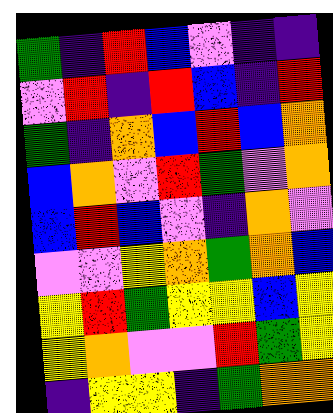[["green", "indigo", "red", "blue", "violet", "indigo", "indigo"], ["violet", "red", "indigo", "red", "blue", "indigo", "red"], ["green", "indigo", "orange", "blue", "red", "blue", "orange"], ["blue", "orange", "violet", "red", "green", "violet", "orange"], ["blue", "red", "blue", "violet", "indigo", "orange", "violet"], ["violet", "violet", "yellow", "orange", "green", "orange", "blue"], ["yellow", "red", "green", "yellow", "yellow", "blue", "yellow"], ["yellow", "orange", "violet", "violet", "red", "green", "yellow"], ["indigo", "yellow", "yellow", "indigo", "green", "orange", "orange"]]